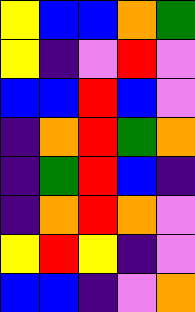[["yellow", "blue", "blue", "orange", "green"], ["yellow", "indigo", "violet", "red", "violet"], ["blue", "blue", "red", "blue", "violet"], ["indigo", "orange", "red", "green", "orange"], ["indigo", "green", "red", "blue", "indigo"], ["indigo", "orange", "red", "orange", "violet"], ["yellow", "red", "yellow", "indigo", "violet"], ["blue", "blue", "indigo", "violet", "orange"]]